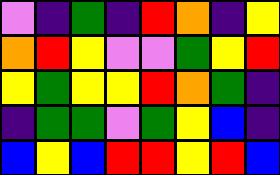[["violet", "indigo", "green", "indigo", "red", "orange", "indigo", "yellow"], ["orange", "red", "yellow", "violet", "violet", "green", "yellow", "red"], ["yellow", "green", "yellow", "yellow", "red", "orange", "green", "indigo"], ["indigo", "green", "green", "violet", "green", "yellow", "blue", "indigo"], ["blue", "yellow", "blue", "red", "red", "yellow", "red", "blue"]]